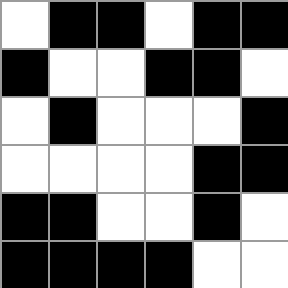[["white", "black", "black", "white", "black", "black"], ["black", "white", "white", "black", "black", "white"], ["white", "black", "white", "white", "white", "black"], ["white", "white", "white", "white", "black", "black"], ["black", "black", "white", "white", "black", "white"], ["black", "black", "black", "black", "white", "white"]]